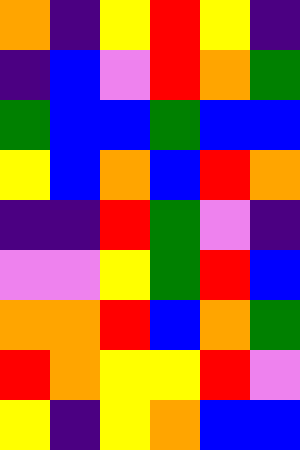[["orange", "indigo", "yellow", "red", "yellow", "indigo"], ["indigo", "blue", "violet", "red", "orange", "green"], ["green", "blue", "blue", "green", "blue", "blue"], ["yellow", "blue", "orange", "blue", "red", "orange"], ["indigo", "indigo", "red", "green", "violet", "indigo"], ["violet", "violet", "yellow", "green", "red", "blue"], ["orange", "orange", "red", "blue", "orange", "green"], ["red", "orange", "yellow", "yellow", "red", "violet"], ["yellow", "indigo", "yellow", "orange", "blue", "blue"]]